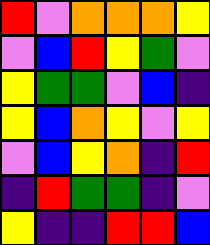[["red", "violet", "orange", "orange", "orange", "yellow"], ["violet", "blue", "red", "yellow", "green", "violet"], ["yellow", "green", "green", "violet", "blue", "indigo"], ["yellow", "blue", "orange", "yellow", "violet", "yellow"], ["violet", "blue", "yellow", "orange", "indigo", "red"], ["indigo", "red", "green", "green", "indigo", "violet"], ["yellow", "indigo", "indigo", "red", "red", "blue"]]